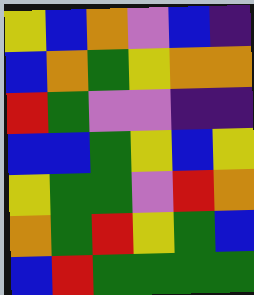[["yellow", "blue", "orange", "violet", "blue", "indigo"], ["blue", "orange", "green", "yellow", "orange", "orange"], ["red", "green", "violet", "violet", "indigo", "indigo"], ["blue", "blue", "green", "yellow", "blue", "yellow"], ["yellow", "green", "green", "violet", "red", "orange"], ["orange", "green", "red", "yellow", "green", "blue"], ["blue", "red", "green", "green", "green", "green"]]